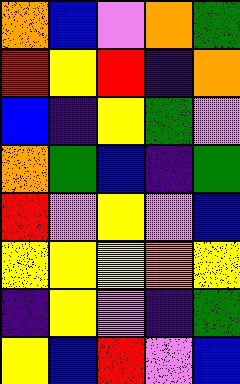[["orange", "blue", "violet", "orange", "green"], ["red", "yellow", "red", "indigo", "orange"], ["blue", "indigo", "yellow", "green", "violet"], ["orange", "green", "blue", "indigo", "green"], ["red", "violet", "yellow", "violet", "blue"], ["yellow", "yellow", "yellow", "orange", "yellow"], ["indigo", "yellow", "violet", "indigo", "green"], ["yellow", "blue", "red", "violet", "blue"]]